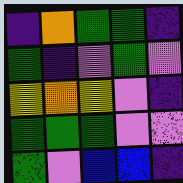[["indigo", "orange", "green", "green", "indigo"], ["green", "indigo", "violet", "green", "violet"], ["yellow", "orange", "yellow", "violet", "indigo"], ["green", "green", "green", "violet", "violet"], ["green", "violet", "blue", "blue", "indigo"]]